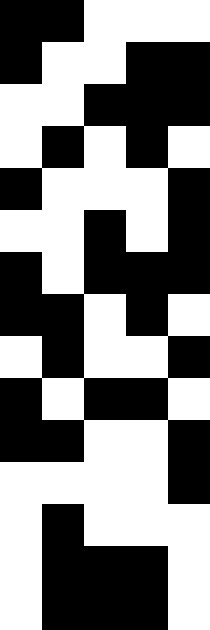[["black", "black", "white", "white", "white"], ["black", "white", "white", "black", "black"], ["white", "white", "black", "black", "black"], ["white", "black", "white", "black", "white"], ["black", "white", "white", "white", "black"], ["white", "white", "black", "white", "black"], ["black", "white", "black", "black", "black"], ["black", "black", "white", "black", "white"], ["white", "black", "white", "white", "black"], ["black", "white", "black", "black", "white"], ["black", "black", "white", "white", "black"], ["white", "white", "white", "white", "black"], ["white", "black", "white", "white", "white"], ["white", "black", "black", "black", "white"], ["white", "black", "black", "black", "white"]]